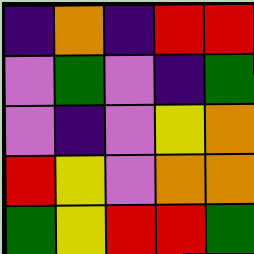[["indigo", "orange", "indigo", "red", "red"], ["violet", "green", "violet", "indigo", "green"], ["violet", "indigo", "violet", "yellow", "orange"], ["red", "yellow", "violet", "orange", "orange"], ["green", "yellow", "red", "red", "green"]]